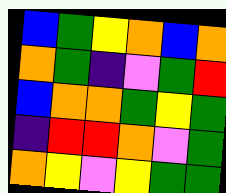[["blue", "green", "yellow", "orange", "blue", "orange"], ["orange", "green", "indigo", "violet", "green", "red"], ["blue", "orange", "orange", "green", "yellow", "green"], ["indigo", "red", "red", "orange", "violet", "green"], ["orange", "yellow", "violet", "yellow", "green", "green"]]